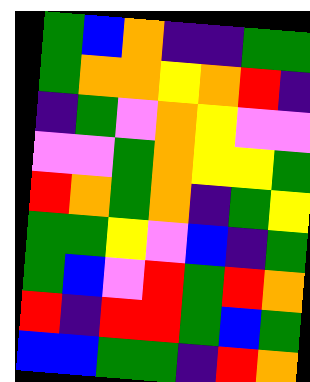[["green", "blue", "orange", "indigo", "indigo", "green", "green"], ["green", "orange", "orange", "yellow", "orange", "red", "indigo"], ["indigo", "green", "violet", "orange", "yellow", "violet", "violet"], ["violet", "violet", "green", "orange", "yellow", "yellow", "green"], ["red", "orange", "green", "orange", "indigo", "green", "yellow"], ["green", "green", "yellow", "violet", "blue", "indigo", "green"], ["green", "blue", "violet", "red", "green", "red", "orange"], ["red", "indigo", "red", "red", "green", "blue", "green"], ["blue", "blue", "green", "green", "indigo", "red", "orange"]]